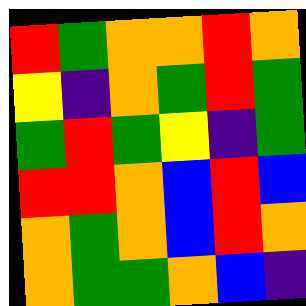[["red", "green", "orange", "orange", "red", "orange"], ["yellow", "indigo", "orange", "green", "red", "green"], ["green", "red", "green", "yellow", "indigo", "green"], ["red", "red", "orange", "blue", "red", "blue"], ["orange", "green", "orange", "blue", "red", "orange"], ["orange", "green", "green", "orange", "blue", "indigo"]]